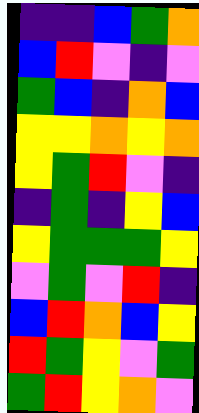[["indigo", "indigo", "blue", "green", "orange"], ["blue", "red", "violet", "indigo", "violet"], ["green", "blue", "indigo", "orange", "blue"], ["yellow", "yellow", "orange", "yellow", "orange"], ["yellow", "green", "red", "violet", "indigo"], ["indigo", "green", "indigo", "yellow", "blue"], ["yellow", "green", "green", "green", "yellow"], ["violet", "green", "violet", "red", "indigo"], ["blue", "red", "orange", "blue", "yellow"], ["red", "green", "yellow", "violet", "green"], ["green", "red", "yellow", "orange", "violet"]]